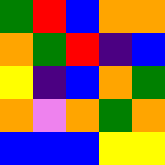[["green", "red", "blue", "orange", "orange"], ["orange", "green", "red", "indigo", "blue"], ["yellow", "indigo", "blue", "orange", "green"], ["orange", "violet", "orange", "green", "orange"], ["blue", "blue", "blue", "yellow", "yellow"]]